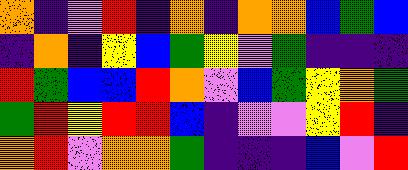[["orange", "indigo", "violet", "red", "indigo", "orange", "indigo", "orange", "orange", "blue", "green", "blue"], ["indigo", "orange", "indigo", "yellow", "blue", "green", "yellow", "violet", "green", "indigo", "indigo", "indigo"], ["red", "green", "blue", "blue", "red", "orange", "violet", "blue", "green", "yellow", "orange", "green"], ["green", "red", "yellow", "red", "red", "blue", "indigo", "violet", "violet", "yellow", "red", "indigo"], ["orange", "red", "violet", "orange", "orange", "green", "indigo", "indigo", "indigo", "blue", "violet", "red"]]